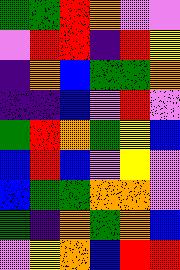[["green", "green", "red", "orange", "violet", "violet"], ["violet", "red", "red", "indigo", "red", "yellow"], ["indigo", "orange", "blue", "green", "green", "orange"], ["indigo", "indigo", "blue", "violet", "red", "violet"], ["green", "red", "orange", "green", "yellow", "blue"], ["blue", "red", "blue", "violet", "yellow", "violet"], ["blue", "green", "green", "orange", "orange", "violet"], ["green", "indigo", "orange", "green", "orange", "blue"], ["violet", "yellow", "orange", "blue", "red", "red"]]